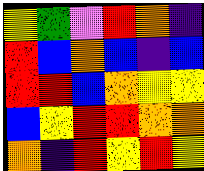[["yellow", "green", "violet", "red", "orange", "indigo"], ["red", "blue", "orange", "blue", "indigo", "blue"], ["red", "red", "blue", "orange", "yellow", "yellow"], ["blue", "yellow", "red", "red", "orange", "orange"], ["orange", "indigo", "red", "yellow", "red", "yellow"]]